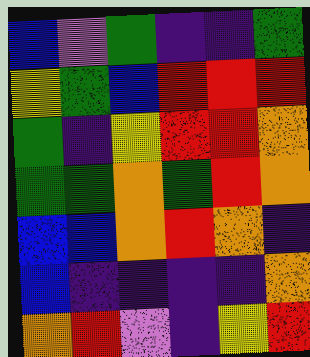[["blue", "violet", "green", "indigo", "indigo", "green"], ["yellow", "green", "blue", "red", "red", "red"], ["green", "indigo", "yellow", "red", "red", "orange"], ["green", "green", "orange", "green", "red", "orange"], ["blue", "blue", "orange", "red", "orange", "indigo"], ["blue", "indigo", "indigo", "indigo", "indigo", "orange"], ["orange", "red", "violet", "indigo", "yellow", "red"]]